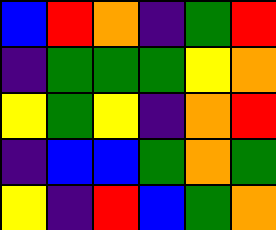[["blue", "red", "orange", "indigo", "green", "red"], ["indigo", "green", "green", "green", "yellow", "orange"], ["yellow", "green", "yellow", "indigo", "orange", "red"], ["indigo", "blue", "blue", "green", "orange", "green"], ["yellow", "indigo", "red", "blue", "green", "orange"]]